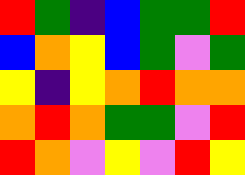[["red", "green", "indigo", "blue", "green", "green", "red"], ["blue", "orange", "yellow", "blue", "green", "violet", "green"], ["yellow", "indigo", "yellow", "orange", "red", "orange", "orange"], ["orange", "red", "orange", "green", "green", "violet", "red"], ["red", "orange", "violet", "yellow", "violet", "red", "yellow"]]